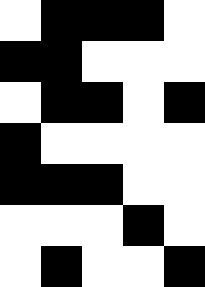[["white", "black", "black", "black", "white"], ["black", "black", "white", "white", "white"], ["white", "black", "black", "white", "black"], ["black", "white", "white", "white", "white"], ["black", "black", "black", "white", "white"], ["white", "white", "white", "black", "white"], ["white", "black", "white", "white", "black"]]